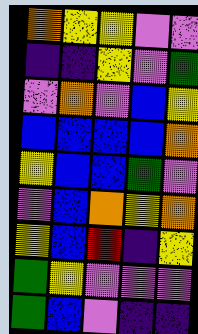[["orange", "yellow", "yellow", "violet", "violet"], ["indigo", "indigo", "yellow", "violet", "green"], ["violet", "orange", "violet", "blue", "yellow"], ["blue", "blue", "blue", "blue", "orange"], ["yellow", "blue", "blue", "green", "violet"], ["violet", "blue", "orange", "yellow", "orange"], ["yellow", "blue", "red", "indigo", "yellow"], ["green", "yellow", "violet", "violet", "violet"], ["green", "blue", "violet", "indigo", "indigo"]]